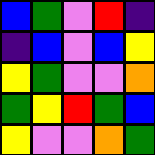[["blue", "green", "violet", "red", "indigo"], ["indigo", "blue", "violet", "blue", "yellow"], ["yellow", "green", "violet", "violet", "orange"], ["green", "yellow", "red", "green", "blue"], ["yellow", "violet", "violet", "orange", "green"]]